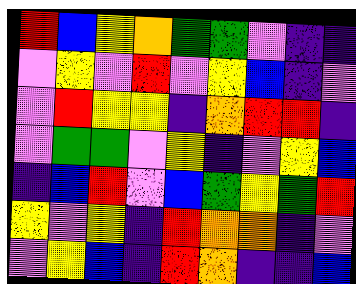[["red", "blue", "yellow", "orange", "green", "green", "violet", "indigo", "indigo"], ["violet", "yellow", "violet", "red", "violet", "yellow", "blue", "indigo", "violet"], ["violet", "red", "yellow", "yellow", "indigo", "orange", "red", "red", "indigo"], ["violet", "green", "green", "violet", "yellow", "indigo", "violet", "yellow", "blue"], ["indigo", "blue", "red", "violet", "blue", "green", "yellow", "green", "red"], ["yellow", "violet", "yellow", "indigo", "red", "orange", "orange", "indigo", "violet"], ["violet", "yellow", "blue", "indigo", "red", "orange", "indigo", "indigo", "blue"]]